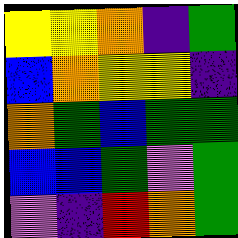[["yellow", "yellow", "orange", "indigo", "green"], ["blue", "orange", "yellow", "yellow", "indigo"], ["orange", "green", "blue", "green", "green"], ["blue", "blue", "green", "violet", "green"], ["violet", "indigo", "red", "orange", "green"]]